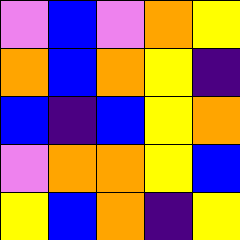[["violet", "blue", "violet", "orange", "yellow"], ["orange", "blue", "orange", "yellow", "indigo"], ["blue", "indigo", "blue", "yellow", "orange"], ["violet", "orange", "orange", "yellow", "blue"], ["yellow", "blue", "orange", "indigo", "yellow"]]